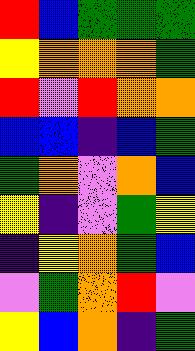[["red", "blue", "green", "green", "green"], ["yellow", "orange", "orange", "orange", "green"], ["red", "violet", "red", "orange", "orange"], ["blue", "blue", "indigo", "blue", "green"], ["green", "orange", "violet", "orange", "blue"], ["yellow", "indigo", "violet", "green", "yellow"], ["indigo", "yellow", "orange", "green", "blue"], ["violet", "green", "orange", "red", "violet"], ["yellow", "blue", "orange", "indigo", "green"]]